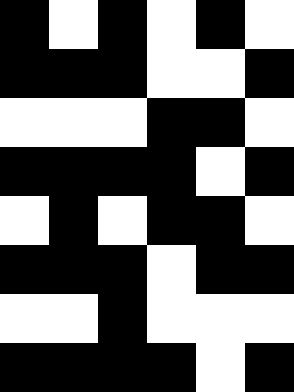[["black", "white", "black", "white", "black", "white"], ["black", "black", "black", "white", "white", "black"], ["white", "white", "white", "black", "black", "white"], ["black", "black", "black", "black", "white", "black"], ["white", "black", "white", "black", "black", "white"], ["black", "black", "black", "white", "black", "black"], ["white", "white", "black", "white", "white", "white"], ["black", "black", "black", "black", "white", "black"]]